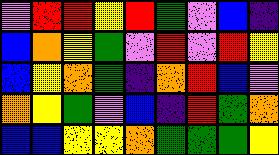[["violet", "red", "red", "yellow", "red", "green", "violet", "blue", "indigo"], ["blue", "orange", "yellow", "green", "violet", "red", "violet", "red", "yellow"], ["blue", "yellow", "orange", "green", "indigo", "orange", "red", "blue", "violet"], ["orange", "yellow", "green", "violet", "blue", "indigo", "red", "green", "orange"], ["blue", "blue", "yellow", "yellow", "orange", "green", "green", "green", "yellow"]]